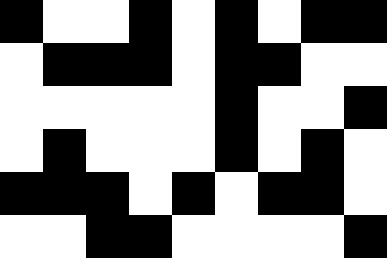[["black", "white", "white", "black", "white", "black", "white", "black", "black"], ["white", "black", "black", "black", "white", "black", "black", "white", "white"], ["white", "white", "white", "white", "white", "black", "white", "white", "black"], ["white", "black", "white", "white", "white", "black", "white", "black", "white"], ["black", "black", "black", "white", "black", "white", "black", "black", "white"], ["white", "white", "black", "black", "white", "white", "white", "white", "black"]]